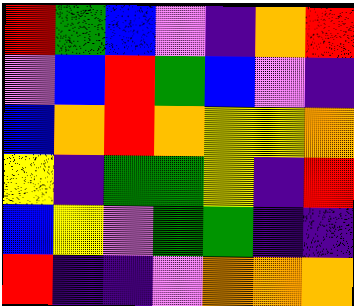[["red", "green", "blue", "violet", "indigo", "orange", "red"], ["violet", "blue", "red", "green", "blue", "violet", "indigo"], ["blue", "orange", "red", "orange", "yellow", "yellow", "orange"], ["yellow", "indigo", "green", "green", "yellow", "indigo", "red"], ["blue", "yellow", "violet", "green", "green", "indigo", "indigo"], ["red", "indigo", "indigo", "violet", "orange", "orange", "orange"]]